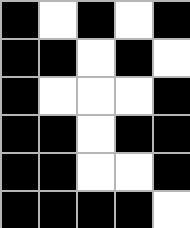[["black", "white", "black", "white", "black"], ["black", "black", "white", "black", "white"], ["black", "white", "white", "white", "black"], ["black", "black", "white", "black", "black"], ["black", "black", "white", "white", "black"], ["black", "black", "black", "black", "white"]]